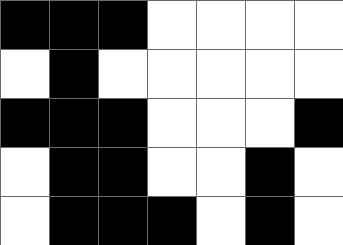[["black", "black", "black", "white", "white", "white", "white"], ["white", "black", "white", "white", "white", "white", "white"], ["black", "black", "black", "white", "white", "white", "black"], ["white", "black", "black", "white", "white", "black", "white"], ["white", "black", "black", "black", "white", "black", "white"]]